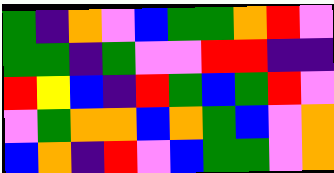[["green", "indigo", "orange", "violet", "blue", "green", "green", "orange", "red", "violet"], ["green", "green", "indigo", "green", "violet", "violet", "red", "red", "indigo", "indigo"], ["red", "yellow", "blue", "indigo", "red", "green", "blue", "green", "red", "violet"], ["violet", "green", "orange", "orange", "blue", "orange", "green", "blue", "violet", "orange"], ["blue", "orange", "indigo", "red", "violet", "blue", "green", "green", "violet", "orange"]]